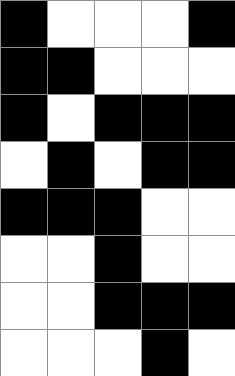[["black", "white", "white", "white", "black"], ["black", "black", "white", "white", "white"], ["black", "white", "black", "black", "black"], ["white", "black", "white", "black", "black"], ["black", "black", "black", "white", "white"], ["white", "white", "black", "white", "white"], ["white", "white", "black", "black", "black"], ["white", "white", "white", "black", "white"]]